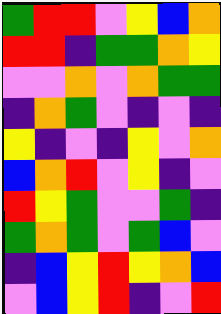[["green", "red", "red", "violet", "yellow", "blue", "orange"], ["red", "red", "indigo", "green", "green", "orange", "yellow"], ["violet", "violet", "orange", "violet", "orange", "green", "green"], ["indigo", "orange", "green", "violet", "indigo", "violet", "indigo"], ["yellow", "indigo", "violet", "indigo", "yellow", "violet", "orange"], ["blue", "orange", "red", "violet", "yellow", "indigo", "violet"], ["red", "yellow", "green", "violet", "violet", "green", "indigo"], ["green", "orange", "green", "violet", "green", "blue", "violet"], ["indigo", "blue", "yellow", "red", "yellow", "orange", "blue"], ["violet", "blue", "yellow", "red", "indigo", "violet", "red"]]